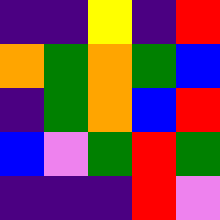[["indigo", "indigo", "yellow", "indigo", "red"], ["orange", "green", "orange", "green", "blue"], ["indigo", "green", "orange", "blue", "red"], ["blue", "violet", "green", "red", "green"], ["indigo", "indigo", "indigo", "red", "violet"]]